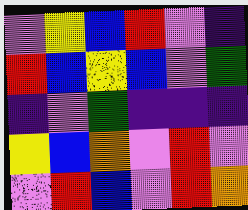[["violet", "yellow", "blue", "red", "violet", "indigo"], ["red", "blue", "yellow", "blue", "violet", "green"], ["indigo", "violet", "green", "indigo", "indigo", "indigo"], ["yellow", "blue", "orange", "violet", "red", "violet"], ["violet", "red", "blue", "violet", "red", "orange"]]